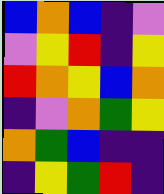[["blue", "orange", "blue", "indigo", "violet"], ["violet", "yellow", "red", "indigo", "yellow"], ["red", "orange", "yellow", "blue", "orange"], ["indigo", "violet", "orange", "green", "yellow"], ["orange", "green", "blue", "indigo", "indigo"], ["indigo", "yellow", "green", "red", "indigo"]]